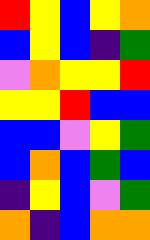[["red", "yellow", "blue", "yellow", "orange"], ["blue", "yellow", "blue", "indigo", "green"], ["violet", "orange", "yellow", "yellow", "red"], ["yellow", "yellow", "red", "blue", "blue"], ["blue", "blue", "violet", "yellow", "green"], ["blue", "orange", "blue", "green", "blue"], ["indigo", "yellow", "blue", "violet", "green"], ["orange", "indigo", "blue", "orange", "orange"]]